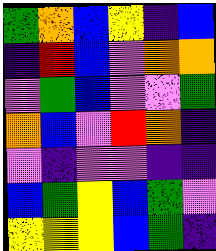[["green", "orange", "blue", "yellow", "indigo", "blue"], ["indigo", "red", "blue", "violet", "orange", "orange"], ["violet", "green", "blue", "violet", "violet", "green"], ["orange", "blue", "violet", "red", "orange", "indigo"], ["violet", "indigo", "violet", "violet", "indigo", "indigo"], ["blue", "green", "yellow", "blue", "green", "violet"], ["yellow", "yellow", "yellow", "blue", "green", "indigo"]]